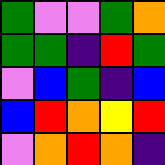[["green", "violet", "violet", "green", "orange"], ["green", "green", "indigo", "red", "green"], ["violet", "blue", "green", "indigo", "blue"], ["blue", "red", "orange", "yellow", "red"], ["violet", "orange", "red", "orange", "indigo"]]